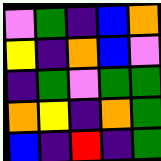[["violet", "green", "indigo", "blue", "orange"], ["yellow", "indigo", "orange", "blue", "violet"], ["indigo", "green", "violet", "green", "green"], ["orange", "yellow", "indigo", "orange", "green"], ["blue", "indigo", "red", "indigo", "green"]]